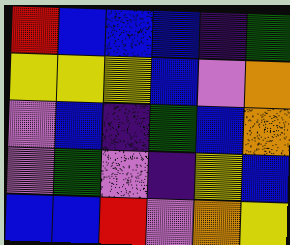[["red", "blue", "blue", "blue", "indigo", "green"], ["yellow", "yellow", "yellow", "blue", "violet", "orange"], ["violet", "blue", "indigo", "green", "blue", "orange"], ["violet", "green", "violet", "indigo", "yellow", "blue"], ["blue", "blue", "red", "violet", "orange", "yellow"]]